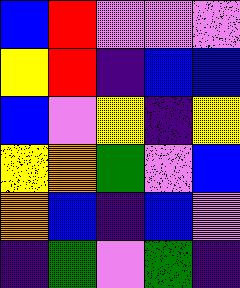[["blue", "red", "violet", "violet", "violet"], ["yellow", "red", "indigo", "blue", "blue"], ["blue", "violet", "yellow", "indigo", "yellow"], ["yellow", "orange", "green", "violet", "blue"], ["orange", "blue", "indigo", "blue", "violet"], ["indigo", "green", "violet", "green", "indigo"]]